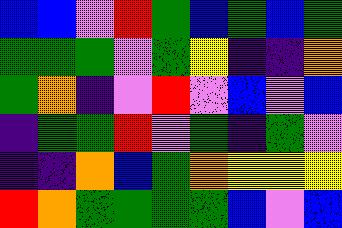[["blue", "blue", "violet", "red", "green", "blue", "green", "blue", "green"], ["green", "green", "green", "violet", "green", "yellow", "indigo", "indigo", "orange"], ["green", "orange", "indigo", "violet", "red", "violet", "blue", "violet", "blue"], ["indigo", "green", "green", "red", "violet", "green", "indigo", "green", "violet"], ["indigo", "indigo", "orange", "blue", "green", "orange", "yellow", "yellow", "yellow"], ["red", "orange", "green", "green", "green", "green", "blue", "violet", "blue"]]